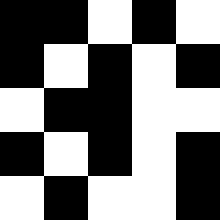[["black", "black", "white", "black", "white"], ["black", "white", "black", "white", "black"], ["white", "black", "black", "white", "white"], ["black", "white", "black", "white", "black"], ["white", "black", "white", "white", "black"]]